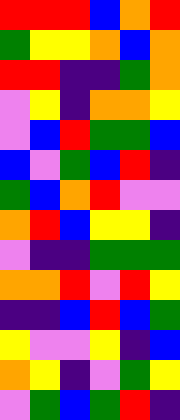[["red", "red", "red", "blue", "orange", "red"], ["green", "yellow", "yellow", "orange", "blue", "orange"], ["red", "red", "indigo", "indigo", "green", "orange"], ["violet", "yellow", "indigo", "orange", "orange", "yellow"], ["violet", "blue", "red", "green", "green", "blue"], ["blue", "violet", "green", "blue", "red", "indigo"], ["green", "blue", "orange", "red", "violet", "violet"], ["orange", "red", "blue", "yellow", "yellow", "indigo"], ["violet", "indigo", "indigo", "green", "green", "green"], ["orange", "orange", "red", "violet", "red", "yellow"], ["indigo", "indigo", "blue", "red", "blue", "green"], ["yellow", "violet", "violet", "yellow", "indigo", "blue"], ["orange", "yellow", "indigo", "violet", "green", "yellow"], ["violet", "green", "blue", "green", "red", "indigo"]]